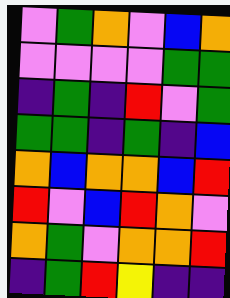[["violet", "green", "orange", "violet", "blue", "orange"], ["violet", "violet", "violet", "violet", "green", "green"], ["indigo", "green", "indigo", "red", "violet", "green"], ["green", "green", "indigo", "green", "indigo", "blue"], ["orange", "blue", "orange", "orange", "blue", "red"], ["red", "violet", "blue", "red", "orange", "violet"], ["orange", "green", "violet", "orange", "orange", "red"], ["indigo", "green", "red", "yellow", "indigo", "indigo"]]